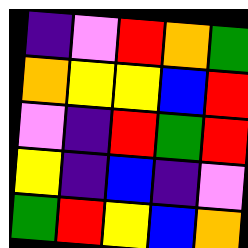[["indigo", "violet", "red", "orange", "green"], ["orange", "yellow", "yellow", "blue", "red"], ["violet", "indigo", "red", "green", "red"], ["yellow", "indigo", "blue", "indigo", "violet"], ["green", "red", "yellow", "blue", "orange"]]